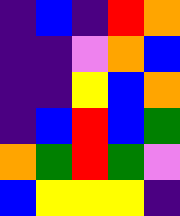[["indigo", "blue", "indigo", "red", "orange"], ["indigo", "indigo", "violet", "orange", "blue"], ["indigo", "indigo", "yellow", "blue", "orange"], ["indigo", "blue", "red", "blue", "green"], ["orange", "green", "red", "green", "violet"], ["blue", "yellow", "yellow", "yellow", "indigo"]]